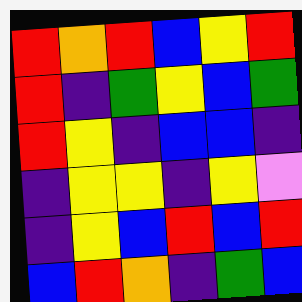[["red", "orange", "red", "blue", "yellow", "red"], ["red", "indigo", "green", "yellow", "blue", "green"], ["red", "yellow", "indigo", "blue", "blue", "indigo"], ["indigo", "yellow", "yellow", "indigo", "yellow", "violet"], ["indigo", "yellow", "blue", "red", "blue", "red"], ["blue", "red", "orange", "indigo", "green", "blue"]]